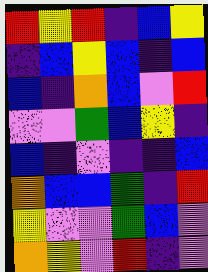[["red", "yellow", "red", "indigo", "blue", "yellow"], ["indigo", "blue", "yellow", "blue", "indigo", "blue"], ["blue", "indigo", "orange", "blue", "violet", "red"], ["violet", "violet", "green", "blue", "yellow", "indigo"], ["blue", "indigo", "violet", "indigo", "indigo", "blue"], ["orange", "blue", "blue", "green", "indigo", "red"], ["yellow", "violet", "violet", "green", "blue", "violet"], ["orange", "yellow", "violet", "red", "indigo", "violet"]]